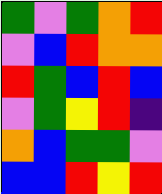[["green", "violet", "green", "orange", "red"], ["violet", "blue", "red", "orange", "orange"], ["red", "green", "blue", "red", "blue"], ["violet", "green", "yellow", "red", "indigo"], ["orange", "blue", "green", "green", "violet"], ["blue", "blue", "red", "yellow", "red"]]